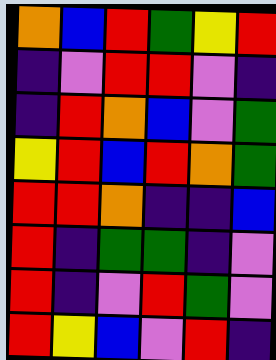[["orange", "blue", "red", "green", "yellow", "red"], ["indigo", "violet", "red", "red", "violet", "indigo"], ["indigo", "red", "orange", "blue", "violet", "green"], ["yellow", "red", "blue", "red", "orange", "green"], ["red", "red", "orange", "indigo", "indigo", "blue"], ["red", "indigo", "green", "green", "indigo", "violet"], ["red", "indigo", "violet", "red", "green", "violet"], ["red", "yellow", "blue", "violet", "red", "indigo"]]